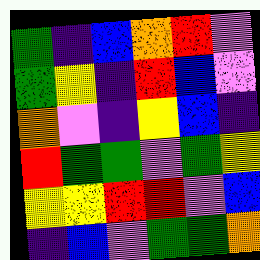[["green", "indigo", "blue", "orange", "red", "violet"], ["green", "yellow", "indigo", "red", "blue", "violet"], ["orange", "violet", "indigo", "yellow", "blue", "indigo"], ["red", "green", "green", "violet", "green", "yellow"], ["yellow", "yellow", "red", "red", "violet", "blue"], ["indigo", "blue", "violet", "green", "green", "orange"]]